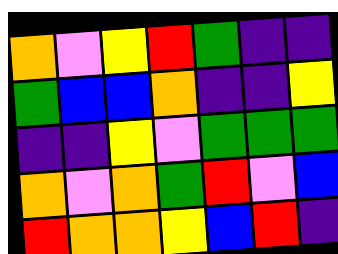[["orange", "violet", "yellow", "red", "green", "indigo", "indigo"], ["green", "blue", "blue", "orange", "indigo", "indigo", "yellow"], ["indigo", "indigo", "yellow", "violet", "green", "green", "green"], ["orange", "violet", "orange", "green", "red", "violet", "blue"], ["red", "orange", "orange", "yellow", "blue", "red", "indigo"]]